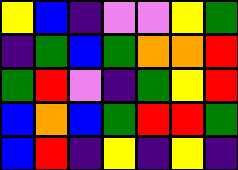[["yellow", "blue", "indigo", "violet", "violet", "yellow", "green"], ["indigo", "green", "blue", "green", "orange", "orange", "red"], ["green", "red", "violet", "indigo", "green", "yellow", "red"], ["blue", "orange", "blue", "green", "red", "red", "green"], ["blue", "red", "indigo", "yellow", "indigo", "yellow", "indigo"]]